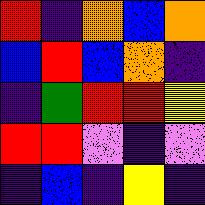[["red", "indigo", "orange", "blue", "orange"], ["blue", "red", "blue", "orange", "indigo"], ["indigo", "green", "red", "red", "yellow"], ["red", "red", "violet", "indigo", "violet"], ["indigo", "blue", "indigo", "yellow", "indigo"]]